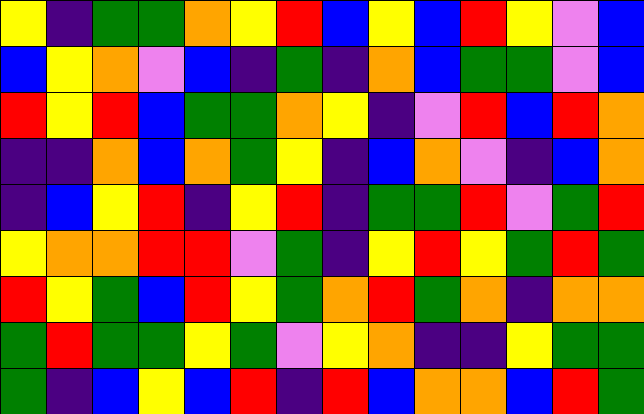[["yellow", "indigo", "green", "green", "orange", "yellow", "red", "blue", "yellow", "blue", "red", "yellow", "violet", "blue"], ["blue", "yellow", "orange", "violet", "blue", "indigo", "green", "indigo", "orange", "blue", "green", "green", "violet", "blue"], ["red", "yellow", "red", "blue", "green", "green", "orange", "yellow", "indigo", "violet", "red", "blue", "red", "orange"], ["indigo", "indigo", "orange", "blue", "orange", "green", "yellow", "indigo", "blue", "orange", "violet", "indigo", "blue", "orange"], ["indigo", "blue", "yellow", "red", "indigo", "yellow", "red", "indigo", "green", "green", "red", "violet", "green", "red"], ["yellow", "orange", "orange", "red", "red", "violet", "green", "indigo", "yellow", "red", "yellow", "green", "red", "green"], ["red", "yellow", "green", "blue", "red", "yellow", "green", "orange", "red", "green", "orange", "indigo", "orange", "orange"], ["green", "red", "green", "green", "yellow", "green", "violet", "yellow", "orange", "indigo", "indigo", "yellow", "green", "green"], ["green", "indigo", "blue", "yellow", "blue", "red", "indigo", "red", "blue", "orange", "orange", "blue", "red", "green"]]